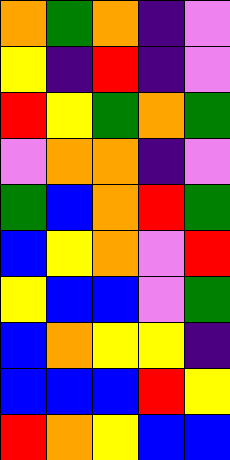[["orange", "green", "orange", "indigo", "violet"], ["yellow", "indigo", "red", "indigo", "violet"], ["red", "yellow", "green", "orange", "green"], ["violet", "orange", "orange", "indigo", "violet"], ["green", "blue", "orange", "red", "green"], ["blue", "yellow", "orange", "violet", "red"], ["yellow", "blue", "blue", "violet", "green"], ["blue", "orange", "yellow", "yellow", "indigo"], ["blue", "blue", "blue", "red", "yellow"], ["red", "orange", "yellow", "blue", "blue"]]